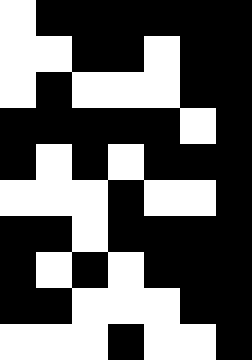[["white", "black", "black", "black", "black", "black", "black"], ["white", "white", "black", "black", "white", "black", "black"], ["white", "black", "white", "white", "white", "black", "black"], ["black", "black", "black", "black", "black", "white", "black"], ["black", "white", "black", "white", "black", "black", "black"], ["white", "white", "white", "black", "white", "white", "black"], ["black", "black", "white", "black", "black", "black", "black"], ["black", "white", "black", "white", "black", "black", "black"], ["black", "black", "white", "white", "white", "black", "black"], ["white", "white", "white", "black", "white", "white", "black"]]